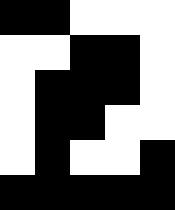[["black", "black", "white", "white", "white"], ["white", "white", "black", "black", "white"], ["white", "black", "black", "black", "white"], ["white", "black", "black", "white", "white"], ["white", "black", "white", "white", "black"], ["black", "black", "black", "black", "black"]]